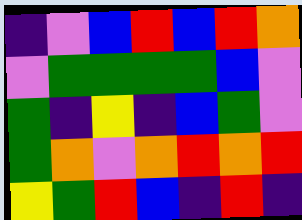[["indigo", "violet", "blue", "red", "blue", "red", "orange"], ["violet", "green", "green", "green", "green", "blue", "violet"], ["green", "indigo", "yellow", "indigo", "blue", "green", "violet"], ["green", "orange", "violet", "orange", "red", "orange", "red"], ["yellow", "green", "red", "blue", "indigo", "red", "indigo"]]